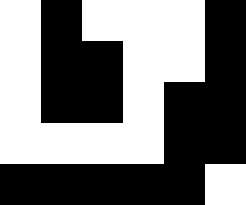[["white", "black", "white", "white", "white", "black"], ["white", "black", "black", "white", "white", "black"], ["white", "black", "black", "white", "black", "black"], ["white", "white", "white", "white", "black", "black"], ["black", "black", "black", "black", "black", "white"]]